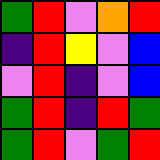[["green", "red", "violet", "orange", "red"], ["indigo", "red", "yellow", "violet", "blue"], ["violet", "red", "indigo", "violet", "blue"], ["green", "red", "indigo", "red", "green"], ["green", "red", "violet", "green", "red"]]